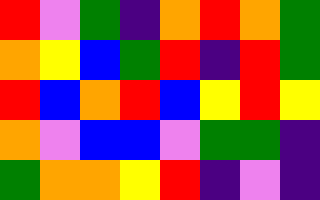[["red", "violet", "green", "indigo", "orange", "red", "orange", "green"], ["orange", "yellow", "blue", "green", "red", "indigo", "red", "green"], ["red", "blue", "orange", "red", "blue", "yellow", "red", "yellow"], ["orange", "violet", "blue", "blue", "violet", "green", "green", "indigo"], ["green", "orange", "orange", "yellow", "red", "indigo", "violet", "indigo"]]